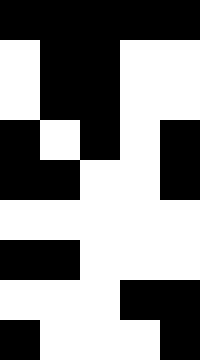[["black", "black", "black", "black", "black"], ["white", "black", "black", "white", "white"], ["white", "black", "black", "white", "white"], ["black", "white", "black", "white", "black"], ["black", "black", "white", "white", "black"], ["white", "white", "white", "white", "white"], ["black", "black", "white", "white", "white"], ["white", "white", "white", "black", "black"], ["black", "white", "white", "white", "black"]]